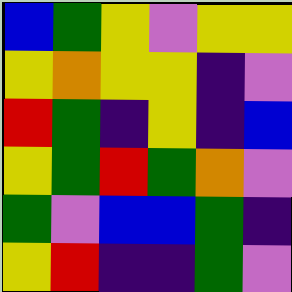[["blue", "green", "yellow", "violet", "yellow", "yellow"], ["yellow", "orange", "yellow", "yellow", "indigo", "violet"], ["red", "green", "indigo", "yellow", "indigo", "blue"], ["yellow", "green", "red", "green", "orange", "violet"], ["green", "violet", "blue", "blue", "green", "indigo"], ["yellow", "red", "indigo", "indigo", "green", "violet"]]